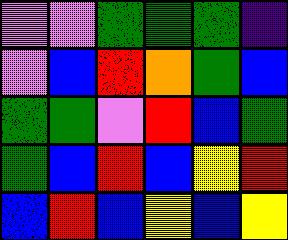[["violet", "violet", "green", "green", "green", "indigo"], ["violet", "blue", "red", "orange", "green", "blue"], ["green", "green", "violet", "red", "blue", "green"], ["green", "blue", "red", "blue", "yellow", "red"], ["blue", "red", "blue", "yellow", "blue", "yellow"]]